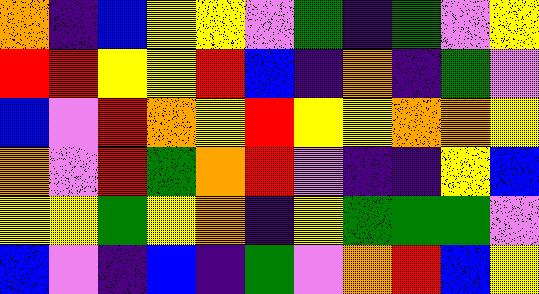[["orange", "indigo", "blue", "yellow", "yellow", "violet", "green", "indigo", "green", "violet", "yellow"], ["red", "red", "yellow", "yellow", "red", "blue", "indigo", "orange", "indigo", "green", "violet"], ["blue", "violet", "red", "orange", "yellow", "red", "yellow", "yellow", "orange", "orange", "yellow"], ["orange", "violet", "red", "green", "orange", "red", "violet", "indigo", "indigo", "yellow", "blue"], ["yellow", "yellow", "green", "yellow", "orange", "indigo", "yellow", "green", "green", "green", "violet"], ["blue", "violet", "indigo", "blue", "indigo", "green", "violet", "orange", "red", "blue", "yellow"]]